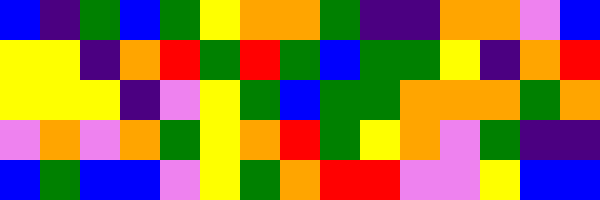[["blue", "indigo", "green", "blue", "green", "yellow", "orange", "orange", "green", "indigo", "indigo", "orange", "orange", "violet", "blue"], ["yellow", "yellow", "indigo", "orange", "red", "green", "red", "green", "blue", "green", "green", "yellow", "indigo", "orange", "red"], ["yellow", "yellow", "yellow", "indigo", "violet", "yellow", "green", "blue", "green", "green", "orange", "orange", "orange", "green", "orange"], ["violet", "orange", "violet", "orange", "green", "yellow", "orange", "red", "green", "yellow", "orange", "violet", "green", "indigo", "indigo"], ["blue", "green", "blue", "blue", "violet", "yellow", "green", "orange", "red", "red", "violet", "violet", "yellow", "blue", "blue"]]